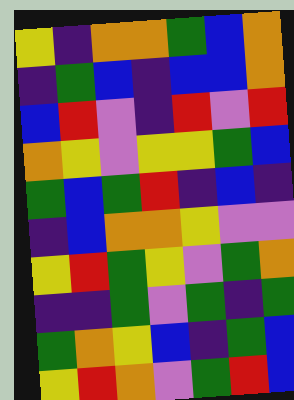[["yellow", "indigo", "orange", "orange", "green", "blue", "orange"], ["indigo", "green", "blue", "indigo", "blue", "blue", "orange"], ["blue", "red", "violet", "indigo", "red", "violet", "red"], ["orange", "yellow", "violet", "yellow", "yellow", "green", "blue"], ["green", "blue", "green", "red", "indigo", "blue", "indigo"], ["indigo", "blue", "orange", "orange", "yellow", "violet", "violet"], ["yellow", "red", "green", "yellow", "violet", "green", "orange"], ["indigo", "indigo", "green", "violet", "green", "indigo", "green"], ["green", "orange", "yellow", "blue", "indigo", "green", "blue"], ["yellow", "red", "orange", "violet", "green", "red", "blue"]]